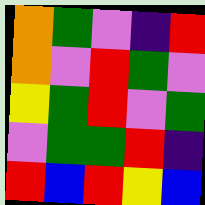[["orange", "green", "violet", "indigo", "red"], ["orange", "violet", "red", "green", "violet"], ["yellow", "green", "red", "violet", "green"], ["violet", "green", "green", "red", "indigo"], ["red", "blue", "red", "yellow", "blue"]]